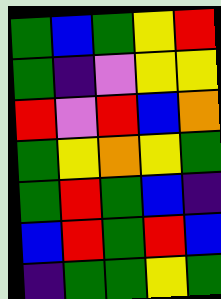[["green", "blue", "green", "yellow", "red"], ["green", "indigo", "violet", "yellow", "yellow"], ["red", "violet", "red", "blue", "orange"], ["green", "yellow", "orange", "yellow", "green"], ["green", "red", "green", "blue", "indigo"], ["blue", "red", "green", "red", "blue"], ["indigo", "green", "green", "yellow", "green"]]